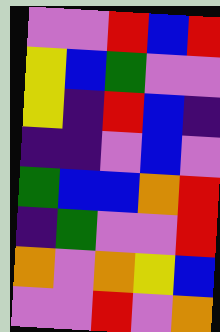[["violet", "violet", "red", "blue", "red"], ["yellow", "blue", "green", "violet", "violet"], ["yellow", "indigo", "red", "blue", "indigo"], ["indigo", "indigo", "violet", "blue", "violet"], ["green", "blue", "blue", "orange", "red"], ["indigo", "green", "violet", "violet", "red"], ["orange", "violet", "orange", "yellow", "blue"], ["violet", "violet", "red", "violet", "orange"]]